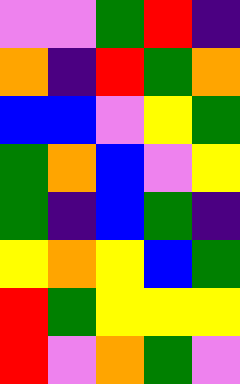[["violet", "violet", "green", "red", "indigo"], ["orange", "indigo", "red", "green", "orange"], ["blue", "blue", "violet", "yellow", "green"], ["green", "orange", "blue", "violet", "yellow"], ["green", "indigo", "blue", "green", "indigo"], ["yellow", "orange", "yellow", "blue", "green"], ["red", "green", "yellow", "yellow", "yellow"], ["red", "violet", "orange", "green", "violet"]]